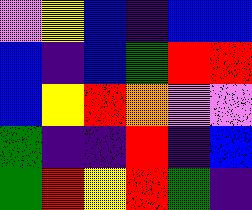[["violet", "yellow", "blue", "indigo", "blue", "blue"], ["blue", "indigo", "blue", "green", "red", "red"], ["blue", "yellow", "red", "orange", "violet", "violet"], ["green", "indigo", "indigo", "red", "indigo", "blue"], ["green", "red", "yellow", "red", "green", "indigo"]]